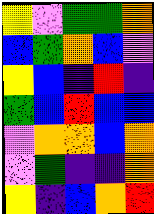[["yellow", "violet", "green", "green", "orange"], ["blue", "green", "orange", "blue", "violet"], ["yellow", "blue", "indigo", "red", "indigo"], ["green", "blue", "red", "blue", "blue"], ["violet", "orange", "orange", "blue", "orange"], ["violet", "green", "indigo", "indigo", "orange"], ["yellow", "indigo", "blue", "orange", "red"]]